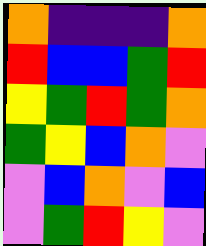[["orange", "indigo", "indigo", "indigo", "orange"], ["red", "blue", "blue", "green", "red"], ["yellow", "green", "red", "green", "orange"], ["green", "yellow", "blue", "orange", "violet"], ["violet", "blue", "orange", "violet", "blue"], ["violet", "green", "red", "yellow", "violet"]]